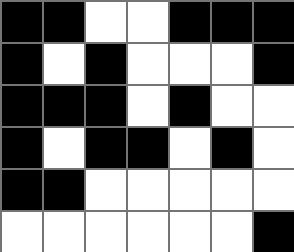[["black", "black", "white", "white", "black", "black", "black"], ["black", "white", "black", "white", "white", "white", "black"], ["black", "black", "black", "white", "black", "white", "white"], ["black", "white", "black", "black", "white", "black", "white"], ["black", "black", "white", "white", "white", "white", "white"], ["white", "white", "white", "white", "white", "white", "black"]]